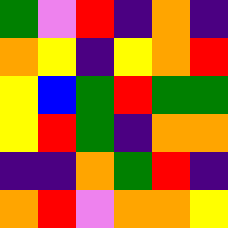[["green", "violet", "red", "indigo", "orange", "indigo"], ["orange", "yellow", "indigo", "yellow", "orange", "red"], ["yellow", "blue", "green", "red", "green", "green"], ["yellow", "red", "green", "indigo", "orange", "orange"], ["indigo", "indigo", "orange", "green", "red", "indigo"], ["orange", "red", "violet", "orange", "orange", "yellow"]]